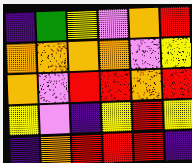[["indigo", "green", "yellow", "violet", "orange", "red"], ["orange", "orange", "orange", "orange", "violet", "yellow"], ["orange", "violet", "red", "red", "orange", "red"], ["yellow", "violet", "indigo", "yellow", "red", "yellow"], ["indigo", "orange", "red", "red", "red", "indigo"]]